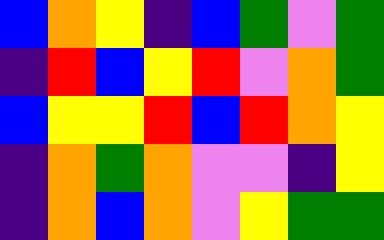[["blue", "orange", "yellow", "indigo", "blue", "green", "violet", "green"], ["indigo", "red", "blue", "yellow", "red", "violet", "orange", "green"], ["blue", "yellow", "yellow", "red", "blue", "red", "orange", "yellow"], ["indigo", "orange", "green", "orange", "violet", "violet", "indigo", "yellow"], ["indigo", "orange", "blue", "orange", "violet", "yellow", "green", "green"]]